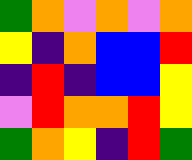[["green", "orange", "violet", "orange", "violet", "orange"], ["yellow", "indigo", "orange", "blue", "blue", "red"], ["indigo", "red", "indigo", "blue", "blue", "yellow"], ["violet", "red", "orange", "orange", "red", "yellow"], ["green", "orange", "yellow", "indigo", "red", "green"]]